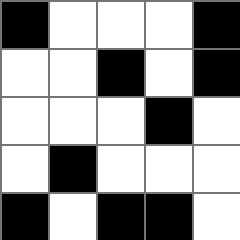[["black", "white", "white", "white", "black"], ["white", "white", "black", "white", "black"], ["white", "white", "white", "black", "white"], ["white", "black", "white", "white", "white"], ["black", "white", "black", "black", "white"]]